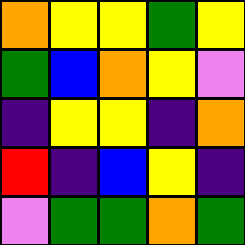[["orange", "yellow", "yellow", "green", "yellow"], ["green", "blue", "orange", "yellow", "violet"], ["indigo", "yellow", "yellow", "indigo", "orange"], ["red", "indigo", "blue", "yellow", "indigo"], ["violet", "green", "green", "orange", "green"]]